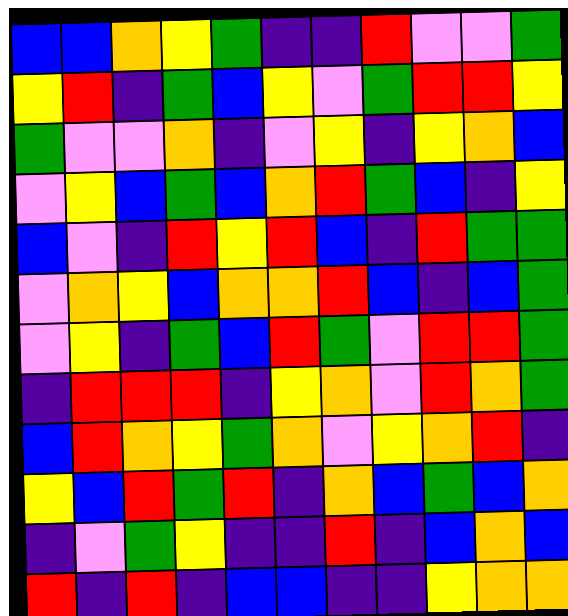[["blue", "blue", "orange", "yellow", "green", "indigo", "indigo", "red", "violet", "violet", "green"], ["yellow", "red", "indigo", "green", "blue", "yellow", "violet", "green", "red", "red", "yellow"], ["green", "violet", "violet", "orange", "indigo", "violet", "yellow", "indigo", "yellow", "orange", "blue"], ["violet", "yellow", "blue", "green", "blue", "orange", "red", "green", "blue", "indigo", "yellow"], ["blue", "violet", "indigo", "red", "yellow", "red", "blue", "indigo", "red", "green", "green"], ["violet", "orange", "yellow", "blue", "orange", "orange", "red", "blue", "indigo", "blue", "green"], ["violet", "yellow", "indigo", "green", "blue", "red", "green", "violet", "red", "red", "green"], ["indigo", "red", "red", "red", "indigo", "yellow", "orange", "violet", "red", "orange", "green"], ["blue", "red", "orange", "yellow", "green", "orange", "violet", "yellow", "orange", "red", "indigo"], ["yellow", "blue", "red", "green", "red", "indigo", "orange", "blue", "green", "blue", "orange"], ["indigo", "violet", "green", "yellow", "indigo", "indigo", "red", "indigo", "blue", "orange", "blue"], ["red", "indigo", "red", "indigo", "blue", "blue", "indigo", "indigo", "yellow", "orange", "orange"]]